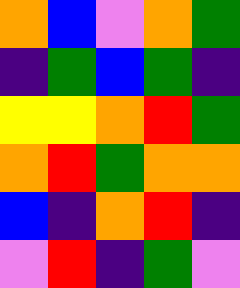[["orange", "blue", "violet", "orange", "green"], ["indigo", "green", "blue", "green", "indigo"], ["yellow", "yellow", "orange", "red", "green"], ["orange", "red", "green", "orange", "orange"], ["blue", "indigo", "orange", "red", "indigo"], ["violet", "red", "indigo", "green", "violet"]]